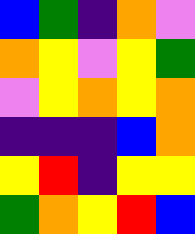[["blue", "green", "indigo", "orange", "violet"], ["orange", "yellow", "violet", "yellow", "green"], ["violet", "yellow", "orange", "yellow", "orange"], ["indigo", "indigo", "indigo", "blue", "orange"], ["yellow", "red", "indigo", "yellow", "yellow"], ["green", "orange", "yellow", "red", "blue"]]